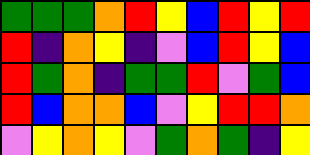[["green", "green", "green", "orange", "red", "yellow", "blue", "red", "yellow", "red"], ["red", "indigo", "orange", "yellow", "indigo", "violet", "blue", "red", "yellow", "blue"], ["red", "green", "orange", "indigo", "green", "green", "red", "violet", "green", "blue"], ["red", "blue", "orange", "orange", "blue", "violet", "yellow", "red", "red", "orange"], ["violet", "yellow", "orange", "yellow", "violet", "green", "orange", "green", "indigo", "yellow"]]